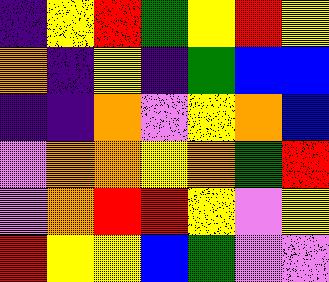[["indigo", "yellow", "red", "green", "yellow", "red", "yellow"], ["orange", "indigo", "yellow", "indigo", "green", "blue", "blue"], ["indigo", "indigo", "orange", "violet", "yellow", "orange", "blue"], ["violet", "orange", "orange", "yellow", "orange", "green", "red"], ["violet", "orange", "red", "red", "yellow", "violet", "yellow"], ["red", "yellow", "yellow", "blue", "green", "violet", "violet"]]